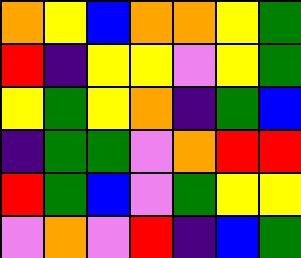[["orange", "yellow", "blue", "orange", "orange", "yellow", "green"], ["red", "indigo", "yellow", "yellow", "violet", "yellow", "green"], ["yellow", "green", "yellow", "orange", "indigo", "green", "blue"], ["indigo", "green", "green", "violet", "orange", "red", "red"], ["red", "green", "blue", "violet", "green", "yellow", "yellow"], ["violet", "orange", "violet", "red", "indigo", "blue", "green"]]